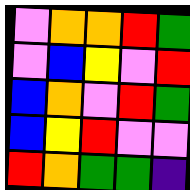[["violet", "orange", "orange", "red", "green"], ["violet", "blue", "yellow", "violet", "red"], ["blue", "orange", "violet", "red", "green"], ["blue", "yellow", "red", "violet", "violet"], ["red", "orange", "green", "green", "indigo"]]